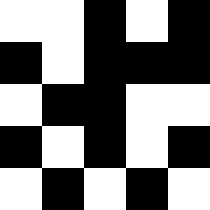[["white", "white", "black", "white", "black"], ["black", "white", "black", "black", "black"], ["white", "black", "black", "white", "white"], ["black", "white", "black", "white", "black"], ["white", "black", "white", "black", "white"]]